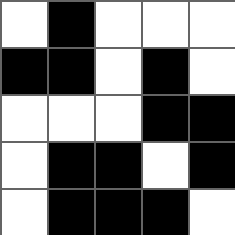[["white", "black", "white", "white", "white"], ["black", "black", "white", "black", "white"], ["white", "white", "white", "black", "black"], ["white", "black", "black", "white", "black"], ["white", "black", "black", "black", "white"]]